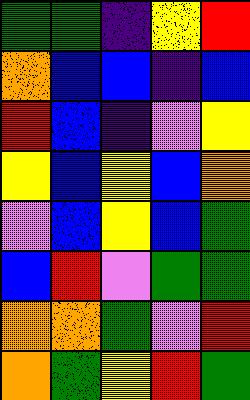[["green", "green", "indigo", "yellow", "red"], ["orange", "blue", "blue", "indigo", "blue"], ["red", "blue", "indigo", "violet", "yellow"], ["yellow", "blue", "yellow", "blue", "orange"], ["violet", "blue", "yellow", "blue", "green"], ["blue", "red", "violet", "green", "green"], ["orange", "orange", "green", "violet", "red"], ["orange", "green", "yellow", "red", "green"]]